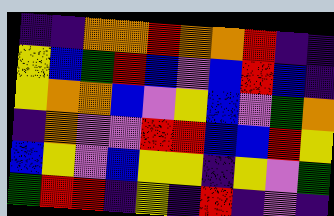[["indigo", "indigo", "orange", "orange", "red", "orange", "orange", "red", "indigo", "indigo"], ["yellow", "blue", "green", "red", "blue", "violet", "blue", "red", "blue", "indigo"], ["yellow", "orange", "orange", "blue", "violet", "yellow", "blue", "violet", "green", "orange"], ["indigo", "orange", "violet", "violet", "red", "red", "blue", "blue", "red", "yellow"], ["blue", "yellow", "violet", "blue", "yellow", "yellow", "indigo", "yellow", "violet", "green"], ["green", "red", "red", "indigo", "yellow", "indigo", "red", "indigo", "violet", "indigo"]]